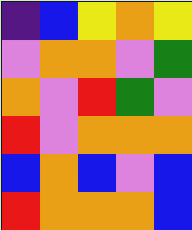[["indigo", "blue", "yellow", "orange", "yellow"], ["violet", "orange", "orange", "violet", "green"], ["orange", "violet", "red", "green", "violet"], ["red", "violet", "orange", "orange", "orange"], ["blue", "orange", "blue", "violet", "blue"], ["red", "orange", "orange", "orange", "blue"]]